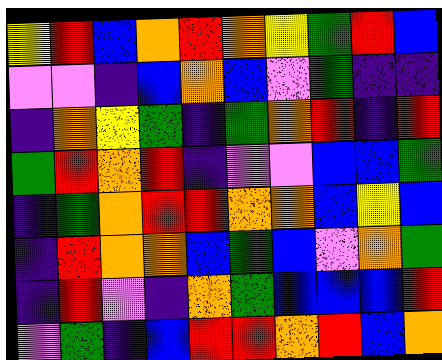[["yellow", "red", "blue", "orange", "red", "orange", "yellow", "green", "red", "blue"], ["violet", "violet", "indigo", "blue", "orange", "blue", "violet", "green", "indigo", "indigo"], ["indigo", "orange", "yellow", "green", "indigo", "green", "orange", "red", "indigo", "red"], ["green", "red", "orange", "red", "indigo", "violet", "violet", "blue", "blue", "green"], ["indigo", "green", "orange", "red", "red", "orange", "orange", "blue", "yellow", "blue"], ["indigo", "red", "orange", "orange", "blue", "green", "blue", "violet", "orange", "green"], ["indigo", "red", "violet", "indigo", "orange", "green", "blue", "blue", "blue", "red"], ["violet", "green", "indigo", "blue", "red", "red", "orange", "red", "blue", "orange"]]